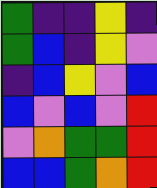[["green", "indigo", "indigo", "yellow", "indigo"], ["green", "blue", "indigo", "yellow", "violet"], ["indigo", "blue", "yellow", "violet", "blue"], ["blue", "violet", "blue", "violet", "red"], ["violet", "orange", "green", "green", "red"], ["blue", "blue", "green", "orange", "red"]]